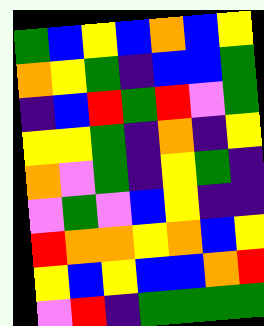[["green", "blue", "yellow", "blue", "orange", "blue", "yellow"], ["orange", "yellow", "green", "indigo", "blue", "blue", "green"], ["indigo", "blue", "red", "green", "red", "violet", "green"], ["yellow", "yellow", "green", "indigo", "orange", "indigo", "yellow"], ["orange", "violet", "green", "indigo", "yellow", "green", "indigo"], ["violet", "green", "violet", "blue", "yellow", "indigo", "indigo"], ["red", "orange", "orange", "yellow", "orange", "blue", "yellow"], ["yellow", "blue", "yellow", "blue", "blue", "orange", "red"], ["violet", "red", "indigo", "green", "green", "green", "green"]]